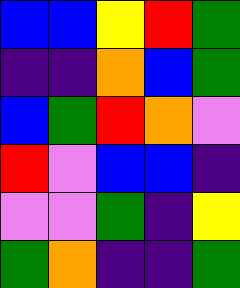[["blue", "blue", "yellow", "red", "green"], ["indigo", "indigo", "orange", "blue", "green"], ["blue", "green", "red", "orange", "violet"], ["red", "violet", "blue", "blue", "indigo"], ["violet", "violet", "green", "indigo", "yellow"], ["green", "orange", "indigo", "indigo", "green"]]